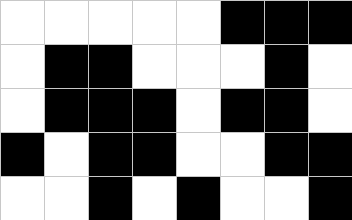[["white", "white", "white", "white", "white", "black", "black", "black"], ["white", "black", "black", "white", "white", "white", "black", "white"], ["white", "black", "black", "black", "white", "black", "black", "white"], ["black", "white", "black", "black", "white", "white", "black", "black"], ["white", "white", "black", "white", "black", "white", "white", "black"]]